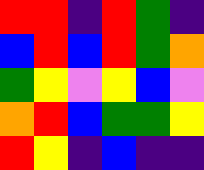[["red", "red", "indigo", "red", "green", "indigo"], ["blue", "red", "blue", "red", "green", "orange"], ["green", "yellow", "violet", "yellow", "blue", "violet"], ["orange", "red", "blue", "green", "green", "yellow"], ["red", "yellow", "indigo", "blue", "indigo", "indigo"]]